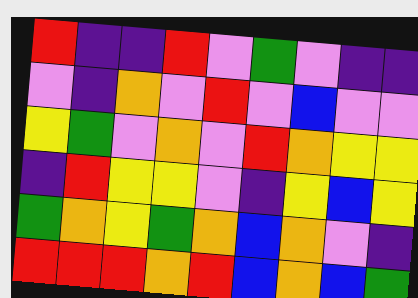[["red", "indigo", "indigo", "red", "violet", "green", "violet", "indigo", "indigo"], ["violet", "indigo", "orange", "violet", "red", "violet", "blue", "violet", "violet"], ["yellow", "green", "violet", "orange", "violet", "red", "orange", "yellow", "yellow"], ["indigo", "red", "yellow", "yellow", "violet", "indigo", "yellow", "blue", "yellow"], ["green", "orange", "yellow", "green", "orange", "blue", "orange", "violet", "indigo"], ["red", "red", "red", "orange", "red", "blue", "orange", "blue", "green"]]